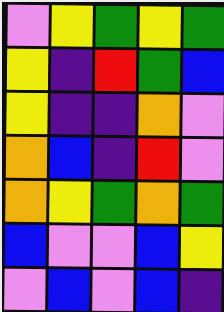[["violet", "yellow", "green", "yellow", "green"], ["yellow", "indigo", "red", "green", "blue"], ["yellow", "indigo", "indigo", "orange", "violet"], ["orange", "blue", "indigo", "red", "violet"], ["orange", "yellow", "green", "orange", "green"], ["blue", "violet", "violet", "blue", "yellow"], ["violet", "blue", "violet", "blue", "indigo"]]